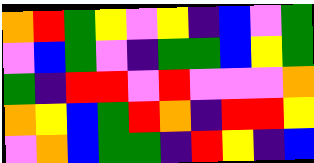[["orange", "red", "green", "yellow", "violet", "yellow", "indigo", "blue", "violet", "green"], ["violet", "blue", "green", "violet", "indigo", "green", "green", "blue", "yellow", "green"], ["green", "indigo", "red", "red", "violet", "red", "violet", "violet", "violet", "orange"], ["orange", "yellow", "blue", "green", "red", "orange", "indigo", "red", "red", "yellow"], ["violet", "orange", "blue", "green", "green", "indigo", "red", "yellow", "indigo", "blue"]]